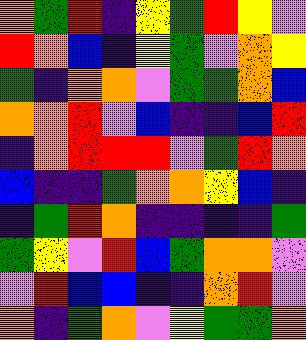[["orange", "green", "red", "indigo", "yellow", "green", "red", "yellow", "violet"], ["red", "orange", "blue", "indigo", "yellow", "green", "violet", "orange", "yellow"], ["green", "indigo", "orange", "orange", "violet", "green", "green", "orange", "blue"], ["orange", "orange", "red", "violet", "blue", "indigo", "indigo", "blue", "red"], ["indigo", "orange", "red", "red", "red", "violet", "green", "red", "orange"], ["blue", "indigo", "indigo", "green", "orange", "orange", "yellow", "blue", "indigo"], ["indigo", "green", "red", "orange", "indigo", "indigo", "indigo", "indigo", "green"], ["green", "yellow", "violet", "red", "blue", "green", "orange", "orange", "violet"], ["violet", "red", "blue", "blue", "indigo", "indigo", "orange", "red", "violet"], ["orange", "indigo", "green", "orange", "violet", "yellow", "green", "green", "orange"]]